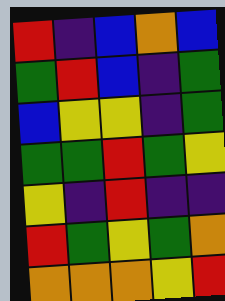[["red", "indigo", "blue", "orange", "blue"], ["green", "red", "blue", "indigo", "green"], ["blue", "yellow", "yellow", "indigo", "green"], ["green", "green", "red", "green", "yellow"], ["yellow", "indigo", "red", "indigo", "indigo"], ["red", "green", "yellow", "green", "orange"], ["orange", "orange", "orange", "yellow", "red"]]